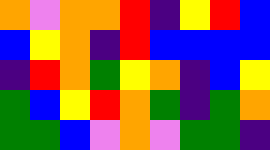[["orange", "violet", "orange", "orange", "red", "indigo", "yellow", "red", "blue"], ["blue", "yellow", "orange", "indigo", "red", "blue", "blue", "blue", "blue"], ["indigo", "red", "orange", "green", "yellow", "orange", "indigo", "blue", "yellow"], ["green", "blue", "yellow", "red", "orange", "green", "indigo", "green", "orange"], ["green", "green", "blue", "violet", "orange", "violet", "green", "green", "indigo"]]